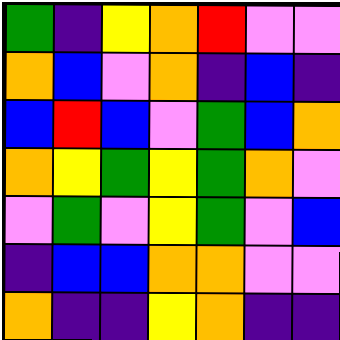[["green", "indigo", "yellow", "orange", "red", "violet", "violet"], ["orange", "blue", "violet", "orange", "indigo", "blue", "indigo"], ["blue", "red", "blue", "violet", "green", "blue", "orange"], ["orange", "yellow", "green", "yellow", "green", "orange", "violet"], ["violet", "green", "violet", "yellow", "green", "violet", "blue"], ["indigo", "blue", "blue", "orange", "orange", "violet", "violet"], ["orange", "indigo", "indigo", "yellow", "orange", "indigo", "indigo"]]